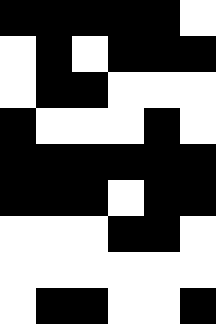[["black", "black", "black", "black", "black", "white"], ["white", "black", "white", "black", "black", "black"], ["white", "black", "black", "white", "white", "white"], ["black", "white", "white", "white", "black", "white"], ["black", "black", "black", "black", "black", "black"], ["black", "black", "black", "white", "black", "black"], ["white", "white", "white", "black", "black", "white"], ["white", "white", "white", "white", "white", "white"], ["white", "black", "black", "white", "white", "black"]]